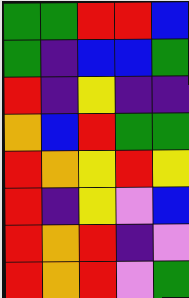[["green", "green", "red", "red", "blue"], ["green", "indigo", "blue", "blue", "green"], ["red", "indigo", "yellow", "indigo", "indigo"], ["orange", "blue", "red", "green", "green"], ["red", "orange", "yellow", "red", "yellow"], ["red", "indigo", "yellow", "violet", "blue"], ["red", "orange", "red", "indigo", "violet"], ["red", "orange", "red", "violet", "green"]]